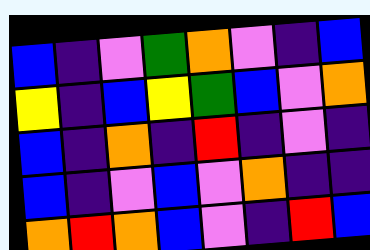[["blue", "indigo", "violet", "green", "orange", "violet", "indigo", "blue"], ["yellow", "indigo", "blue", "yellow", "green", "blue", "violet", "orange"], ["blue", "indigo", "orange", "indigo", "red", "indigo", "violet", "indigo"], ["blue", "indigo", "violet", "blue", "violet", "orange", "indigo", "indigo"], ["orange", "red", "orange", "blue", "violet", "indigo", "red", "blue"]]